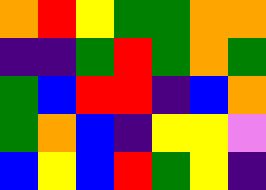[["orange", "red", "yellow", "green", "green", "orange", "orange"], ["indigo", "indigo", "green", "red", "green", "orange", "green"], ["green", "blue", "red", "red", "indigo", "blue", "orange"], ["green", "orange", "blue", "indigo", "yellow", "yellow", "violet"], ["blue", "yellow", "blue", "red", "green", "yellow", "indigo"]]